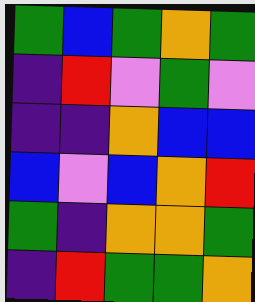[["green", "blue", "green", "orange", "green"], ["indigo", "red", "violet", "green", "violet"], ["indigo", "indigo", "orange", "blue", "blue"], ["blue", "violet", "blue", "orange", "red"], ["green", "indigo", "orange", "orange", "green"], ["indigo", "red", "green", "green", "orange"]]